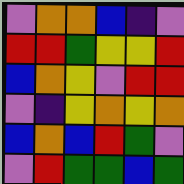[["violet", "orange", "orange", "blue", "indigo", "violet"], ["red", "red", "green", "yellow", "yellow", "red"], ["blue", "orange", "yellow", "violet", "red", "red"], ["violet", "indigo", "yellow", "orange", "yellow", "orange"], ["blue", "orange", "blue", "red", "green", "violet"], ["violet", "red", "green", "green", "blue", "green"]]